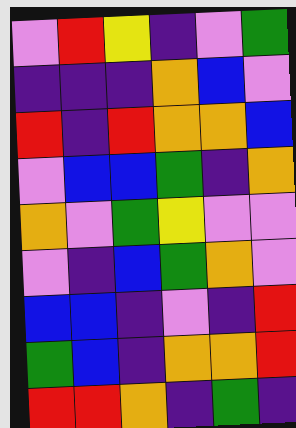[["violet", "red", "yellow", "indigo", "violet", "green"], ["indigo", "indigo", "indigo", "orange", "blue", "violet"], ["red", "indigo", "red", "orange", "orange", "blue"], ["violet", "blue", "blue", "green", "indigo", "orange"], ["orange", "violet", "green", "yellow", "violet", "violet"], ["violet", "indigo", "blue", "green", "orange", "violet"], ["blue", "blue", "indigo", "violet", "indigo", "red"], ["green", "blue", "indigo", "orange", "orange", "red"], ["red", "red", "orange", "indigo", "green", "indigo"]]